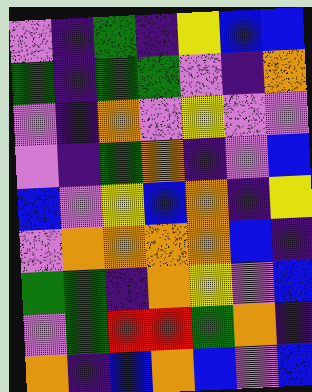[["violet", "indigo", "green", "indigo", "yellow", "blue", "blue"], ["green", "indigo", "green", "green", "violet", "indigo", "orange"], ["violet", "indigo", "orange", "violet", "yellow", "violet", "violet"], ["violet", "indigo", "green", "orange", "indigo", "violet", "blue"], ["blue", "violet", "yellow", "blue", "orange", "indigo", "yellow"], ["violet", "orange", "orange", "orange", "orange", "blue", "indigo"], ["green", "green", "indigo", "orange", "yellow", "violet", "blue"], ["violet", "green", "red", "red", "green", "orange", "indigo"], ["orange", "indigo", "blue", "orange", "blue", "violet", "blue"]]